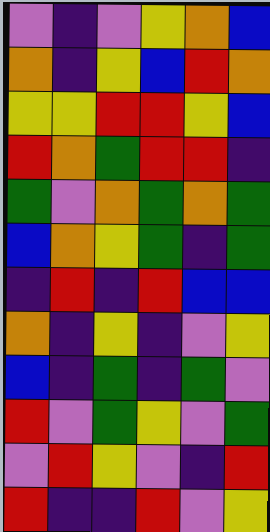[["violet", "indigo", "violet", "yellow", "orange", "blue"], ["orange", "indigo", "yellow", "blue", "red", "orange"], ["yellow", "yellow", "red", "red", "yellow", "blue"], ["red", "orange", "green", "red", "red", "indigo"], ["green", "violet", "orange", "green", "orange", "green"], ["blue", "orange", "yellow", "green", "indigo", "green"], ["indigo", "red", "indigo", "red", "blue", "blue"], ["orange", "indigo", "yellow", "indigo", "violet", "yellow"], ["blue", "indigo", "green", "indigo", "green", "violet"], ["red", "violet", "green", "yellow", "violet", "green"], ["violet", "red", "yellow", "violet", "indigo", "red"], ["red", "indigo", "indigo", "red", "violet", "yellow"]]